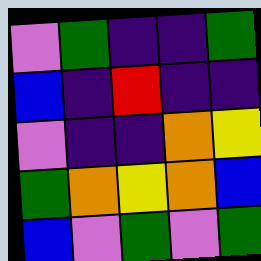[["violet", "green", "indigo", "indigo", "green"], ["blue", "indigo", "red", "indigo", "indigo"], ["violet", "indigo", "indigo", "orange", "yellow"], ["green", "orange", "yellow", "orange", "blue"], ["blue", "violet", "green", "violet", "green"]]